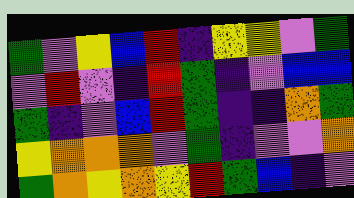[["green", "violet", "yellow", "blue", "red", "indigo", "yellow", "yellow", "violet", "green"], ["violet", "red", "violet", "indigo", "red", "green", "indigo", "violet", "blue", "blue"], ["green", "indigo", "violet", "blue", "red", "green", "indigo", "indigo", "orange", "green"], ["yellow", "orange", "orange", "orange", "violet", "green", "indigo", "violet", "violet", "orange"], ["green", "orange", "yellow", "orange", "yellow", "red", "green", "blue", "indigo", "violet"]]